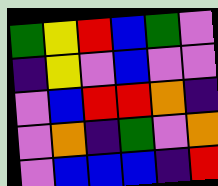[["green", "yellow", "red", "blue", "green", "violet"], ["indigo", "yellow", "violet", "blue", "violet", "violet"], ["violet", "blue", "red", "red", "orange", "indigo"], ["violet", "orange", "indigo", "green", "violet", "orange"], ["violet", "blue", "blue", "blue", "indigo", "red"]]